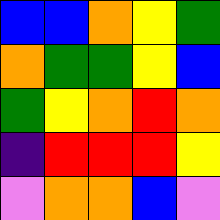[["blue", "blue", "orange", "yellow", "green"], ["orange", "green", "green", "yellow", "blue"], ["green", "yellow", "orange", "red", "orange"], ["indigo", "red", "red", "red", "yellow"], ["violet", "orange", "orange", "blue", "violet"]]